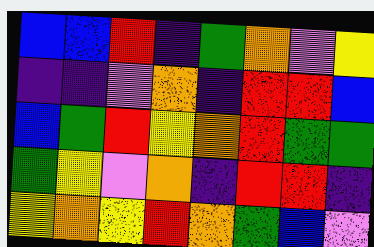[["blue", "blue", "red", "indigo", "green", "orange", "violet", "yellow"], ["indigo", "indigo", "violet", "orange", "indigo", "red", "red", "blue"], ["blue", "green", "red", "yellow", "orange", "red", "green", "green"], ["green", "yellow", "violet", "orange", "indigo", "red", "red", "indigo"], ["yellow", "orange", "yellow", "red", "orange", "green", "blue", "violet"]]